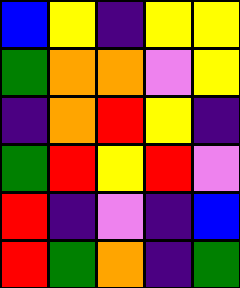[["blue", "yellow", "indigo", "yellow", "yellow"], ["green", "orange", "orange", "violet", "yellow"], ["indigo", "orange", "red", "yellow", "indigo"], ["green", "red", "yellow", "red", "violet"], ["red", "indigo", "violet", "indigo", "blue"], ["red", "green", "orange", "indigo", "green"]]